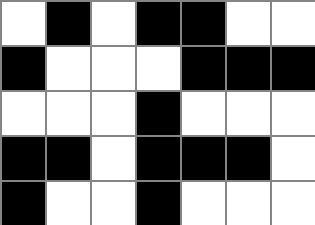[["white", "black", "white", "black", "black", "white", "white"], ["black", "white", "white", "white", "black", "black", "black"], ["white", "white", "white", "black", "white", "white", "white"], ["black", "black", "white", "black", "black", "black", "white"], ["black", "white", "white", "black", "white", "white", "white"]]